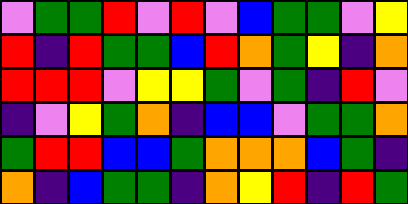[["violet", "green", "green", "red", "violet", "red", "violet", "blue", "green", "green", "violet", "yellow"], ["red", "indigo", "red", "green", "green", "blue", "red", "orange", "green", "yellow", "indigo", "orange"], ["red", "red", "red", "violet", "yellow", "yellow", "green", "violet", "green", "indigo", "red", "violet"], ["indigo", "violet", "yellow", "green", "orange", "indigo", "blue", "blue", "violet", "green", "green", "orange"], ["green", "red", "red", "blue", "blue", "green", "orange", "orange", "orange", "blue", "green", "indigo"], ["orange", "indigo", "blue", "green", "green", "indigo", "orange", "yellow", "red", "indigo", "red", "green"]]